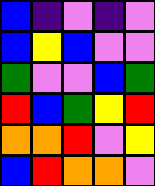[["blue", "indigo", "violet", "indigo", "violet"], ["blue", "yellow", "blue", "violet", "violet"], ["green", "violet", "violet", "blue", "green"], ["red", "blue", "green", "yellow", "red"], ["orange", "orange", "red", "violet", "yellow"], ["blue", "red", "orange", "orange", "violet"]]